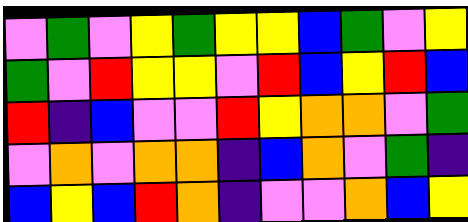[["violet", "green", "violet", "yellow", "green", "yellow", "yellow", "blue", "green", "violet", "yellow"], ["green", "violet", "red", "yellow", "yellow", "violet", "red", "blue", "yellow", "red", "blue"], ["red", "indigo", "blue", "violet", "violet", "red", "yellow", "orange", "orange", "violet", "green"], ["violet", "orange", "violet", "orange", "orange", "indigo", "blue", "orange", "violet", "green", "indigo"], ["blue", "yellow", "blue", "red", "orange", "indigo", "violet", "violet", "orange", "blue", "yellow"]]